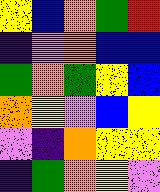[["yellow", "blue", "orange", "green", "red"], ["indigo", "violet", "orange", "blue", "blue"], ["green", "orange", "green", "yellow", "blue"], ["orange", "yellow", "violet", "blue", "yellow"], ["violet", "indigo", "orange", "yellow", "yellow"], ["indigo", "green", "orange", "yellow", "violet"]]